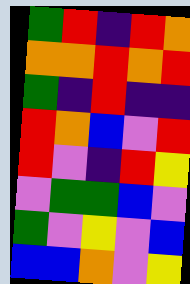[["green", "red", "indigo", "red", "orange"], ["orange", "orange", "red", "orange", "red"], ["green", "indigo", "red", "indigo", "indigo"], ["red", "orange", "blue", "violet", "red"], ["red", "violet", "indigo", "red", "yellow"], ["violet", "green", "green", "blue", "violet"], ["green", "violet", "yellow", "violet", "blue"], ["blue", "blue", "orange", "violet", "yellow"]]